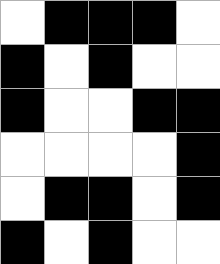[["white", "black", "black", "black", "white"], ["black", "white", "black", "white", "white"], ["black", "white", "white", "black", "black"], ["white", "white", "white", "white", "black"], ["white", "black", "black", "white", "black"], ["black", "white", "black", "white", "white"]]